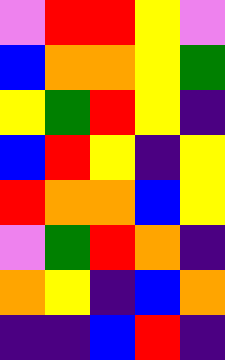[["violet", "red", "red", "yellow", "violet"], ["blue", "orange", "orange", "yellow", "green"], ["yellow", "green", "red", "yellow", "indigo"], ["blue", "red", "yellow", "indigo", "yellow"], ["red", "orange", "orange", "blue", "yellow"], ["violet", "green", "red", "orange", "indigo"], ["orange", "yellow", "indigo", "blue", "orange"], ["indigo", "indigo", "blue", "red", "indigo"]]